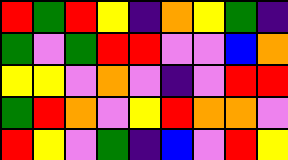[["red", "green", "red", "yellow", "indigo", "orange", "yellow", "green", "indigo"], ["green", "violet", "green", "red", "red", "violet", "violet", "blue", "orange"], ["yellow", "yellow", "violet", "orange", "violet", "indigo", "violet", "red", "red"], ["green", "red", "orange", "violet", "yellow", "red", "orange", "orange", "violet"], ["red", "yellow", "violet", "green", "indigo", "blue", "violet", "red", "yellow"]]